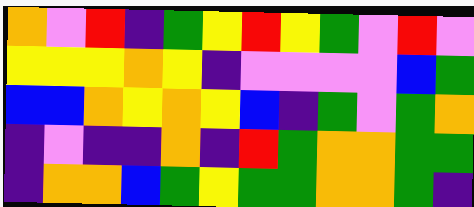[["orange", "violet", "red", "indigo", "green", "yellow", "red", "yellow", "green", "violet", "red", "violet"], ["yellow", "yellow", "yellow", "orange", "yellow", "indigo", "violet", "violet", "violet", "violet", "blue", "green"], ["blue", "blue", "orange", "yellow", "orange", "yellow", "blue", "indigo", "green", "violet", "green", "orange"], ["indigo", "violet", "indigo", "indigo", "orange", "indigo", "red", "green", "orange", "orange", "green", "green"], ["indigo", "orange", "orange", "blue", "green", "yellow", "green", "green", "orange", "orange", "green", "indigo"]]